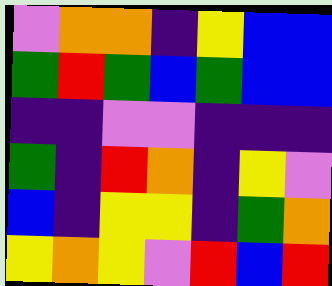[["violet", "orange", "orange", "indigo", "yellow", "blue", "blue"], ["green", "red", "green", "blue", "green", "blue", "blue"], ["indigo", "indigo", "violet", "violet", "indigo", "indigo", "indigo"], ["green", "indigo", "red", "orange", "indigo", "yellow", "violet"], ["blue", "indigo", "yellow", "yellow", "indigo", "green", "orange"], ["yellow", "orange", "yellow", "violet", "red", "blue", "red"]]